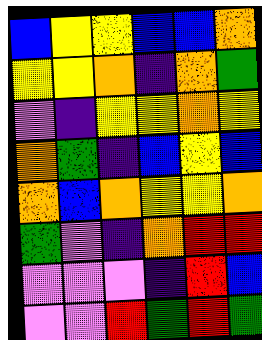[["blue", "yellow", "yellow", "blue", "blue", "orange"], ["yellow", "yellow", "orange", "indigo", "orange", "green"], ["violet", "indigo", "yellow", "yellow", "orange", "yellow"], ["orange", "green", "indigo", "blue", "yellow", "blue"], ["orange", "blue", "orange", "yellow", "yellow", "orange"], ["green", "violet", "indigo", "orange", "red", "red"], ["violet", "violet", "violet", "indigo", "red", "blue"], ["violet", "violet", "red", "green", "red", "green"]]